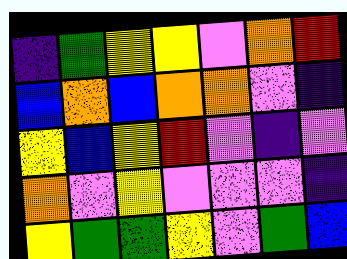[["indigo", "green", "yellow", "yellow", "violet", "orange", "red"], ["blue", "orange", "blue", "orange", "orange", "violet", "indigo"], ["yellow", "blue", "yellow", "red", "violet", "indigo", "violet"], ["orange", "violet", "yellow", "violet", "violet", "violet", "indigo"], ["yellow", "green", "green", "yellow", "violet", "green", "blue"]]